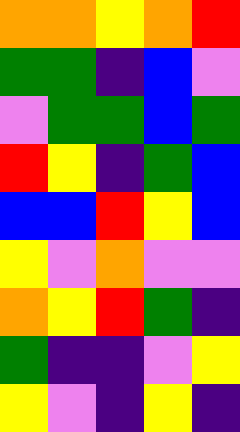[["orange", "orange", "yellow", "orange", "red"], ["green", "green", "indigo", "blue", "violet"], ["violet", "green", "green", "blue", "green"], ["red", "yellow", "indigo", "green", "blue"], ["blue", "blue", "red", "yellow", "blue"], ["yellow", "violet", "orange", "violet", "violet"], ["orange", "yellow", "red", "green", "indigo"], ["green", "indigo", "indigo", "violet", "yellow"], ["yellow", "violet", "indigo", "yellow", "indigo"]]